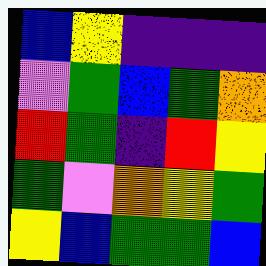[["blue", "yellow", "indigo", "indigo", "indigo"], ["violet", "green", "blue", "green", "orange"], ["red", "green", "indigo", "red", "yellow"], ["green", "violet", "orange", "yellow", "green"], ["yellow", "blue", "green", "green", "blue"]]